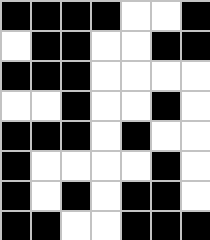[["black", "black", "black", "black", "white", "white", "black"], ["white", "black", "black", "white", "white", "black", "black"], ["black", "black", "black", "white", "white", "white", "white"], ["white", "white", "black", "white", "white", "black", "white"], ["black", "black", "black", "white", "black", "white", "white"], ["black", "white", "white", "white", "white", "black", "white"], ["black", "white", "black", "white", "black", "black", "white"], ["black", "black", "white", "white", "black", "black", "black"]]